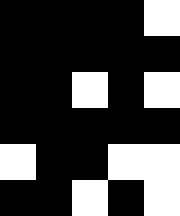[["black", "black", "black", "black", "white"], ["black", "black", "black", "black", "black"], ["black", "black", "white", "black", "white"], ["black", "black", "black", "black", "black"], ["white", "black", "black", "white", "white"], ["black", "black", "white", "black", "white"]]